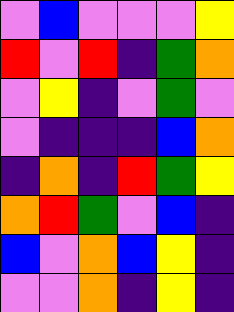[["violet", "blue", "violet", "violet", "violet", "yellow"], ["red", "violet", "red", "indigo", "green", "orange"], ["violet", "yellow", "indigo", "violet", "green", "violet"], ["violet", "indigo", "indigo", "indigo", "blue", "orange"], ["indigo", "orange", "indigo", "red", "green", "yellow"], ["orange", "red", "green", "violet", "blue", "indigo"], ["blue", "violet", "orange", "blue", "yellow", "indigo"], ["violet", "violet", "orange", "indigo", "yellow", "indigo"]]